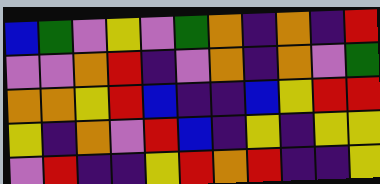[["blue", "green", "violet", "yellow", "violet", "green", "orange", "indigo", "orange", "indigo", "red"], ["violet", "violet", "orange", "red", "indigo", "violet", "orange", "indigo", "orange", "violet", "green"], ["orange", "orange", "yellow", "red", "blue", "indigo", "indigo", "blue", "yellow", "red", "red"], ["yellow", "indigo", "orange", "violet", "red", "blue", "indigo", "yellow", "indigo", "yellow", "yellow"], ["violet", "red", "indigo", "indigo", "yellow", "red", "orange", "red", "indigo", "indigo", "yellow"]]